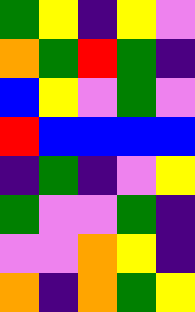[["green", "yellow", "indigo", "yellow", "violet"], ["orange", "green", "red", "green", "indigo"], ["blue", "yellow", "violet", "green", "violet"], ["red", "blue", "blue", "blue", "blue"], ["indigo", "green", "indigo", "violet", "yellow"], ["green", "violet", "violet", "green", "indigo"], ["violet", "violet", "orange", "yellow", "indigo"], ["orange", "indigo", "orange", "green", "yellow"]]